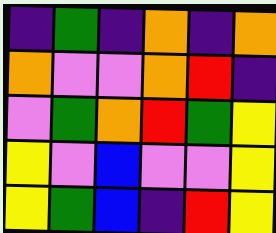[["indigo", "green", "indigo", "orange", "indigo", "orange"], ["orange", "violet", "violet", "orange", "red", "indigo"], ["violet", "green", "orange", "red", "green", "yellow"], ["yellow", "violet", "blue", "violet", "violet", "yellow"], ["yellow", "green", "blue", "indigo", "red", "yellow"]]